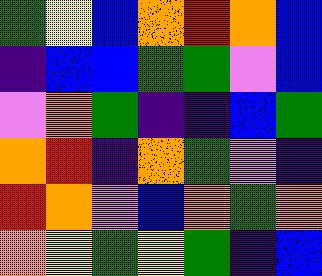[["green", "yellow", "blue", "orange", "red", "orange", "blue"], ["indigo", "blue", "blue", "green", "green", "violet", "blue"], ["violet", "orange", "green", "indigo", "indigo", "blue", "green"], ["orange", "red", "indigo", "orange", "green", "violet", "indigo"], ["red", "orange", "violet", "blue", "orange", "green", "orange"], ["orange", "yellow", "green", "yellow", "green", "indigo", "blue"]]